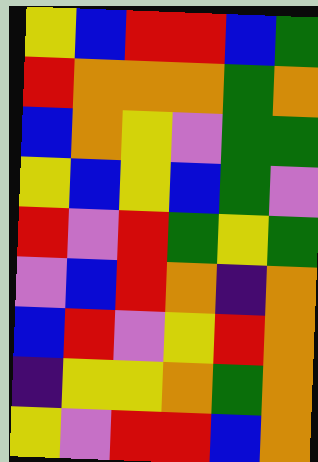[["yellow", "blue", "red", "red", "blue", "green"], ["red", "orange", "orange", "orange", "green", "orange"], ["blue", "orange", "yellow", "violet", "green", "green"], ["yellow", "blue", "yellow", "blue", "green", "violet"], ["red", "violet", "red", "green", "yellow", "green"], ["violet", "blue", "red", "orange", "indigo", "orange"], ["blue", "red", "violet", "yellow", "red", "orange"], ["indigo", "yellow", "yellow", "orange", "green", "orange"], ["yellow", "violet", "red", "red", "blue", "orange"]]